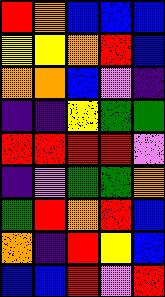[["red", "orange", "blue", "blue", "blue"], ["yellow", "yellow", "orange", "red", "blue"], ["orange", "orange", "blue", "violet", "indigo"], ["indigo", "indigo", "yellow", "green", "green"], ["red", "red", "red", "red", "violet"], ["indigo", "violet", "green", "green", "orange"], ["green", "red", "orange", "red", "blue"], ["orange", "indigo", "red", "yellow", "blue"], ["blue", "blue", "red", "violet", "red"]]